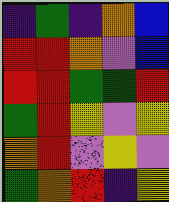[["indigo", "green", "indigo", "orange", "blue"], ["red", "red", "orange", "violet", "blue"], ["red", "red", "green", "green", "red"], ["green", "red", "yellow", "violet", "yellow"], ["orange", "red", "violet", "yellow", "violet"], ["green", "orange", "red", "indigo", "yellow"]]